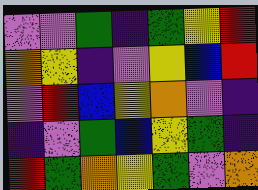[["violet", "violet", "green", "indigo", "green", "yellow", "red"], ["orange", "yellow", "indigo", "violet", "yellow", "blue", "red"], ["violet", "red", "blue", "yellow", "orange", "violet", "indigo"], ["indigo", "violet", "green", "blue", "yellow", "green", "indigo"], ["red", "green", "orange", "yellow", "green", "violet", "orange"]]